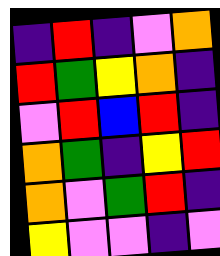[["indigo", "red", "indigo", "violet", "orange"], ["red", "green", "yellow", "orange", "indigo"], ["violet", "red", "blue", "red", "indigo"], ["orange", "green", "indigo", "yellow", "red"], ["orange", "violet", "green", "red", "indigo"], ["yellow", "violet", "violet", "indigo", "violet"]]